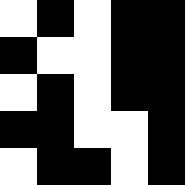[["white", "black", "white", "black", "black"], ["black", "white", "white", "black", "black"], ["white", "black", "white", "black", "black"], ["black", "black", "white", "white", "black"], ["white", "black", "black", "white", "black"]]